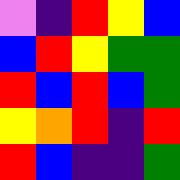[["violet", "indigo", "red", "yellow", "blue"], ["blue", "red", "yellow", "green", "green"], ["red", "blue", "red", "blue", "green"], ["yellow", "orange", "red", "indigo", "red"], ["red", "blue", "indigo", "indigo", "green"]]